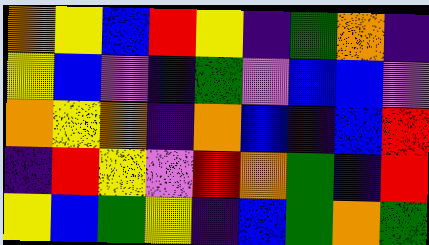[["orange", "yellow", "blue", "red", "yellow", "indigo", "green", "orange", "indigo"], ["yellow", "blue", "violet", "indigo", "green", "violet", "blue", "blue", "violet"], ["orange", "yellow", "orange", "indigo", "orange", "blue", "indigo", "blue", "red"], ["indigo", "red", "yellow", "violet", "red", "orange", "green", "indigo", "red"], ["yellow", "blue", "green", "yellow", "indigo", "blue", "green", "orange", "green"]]